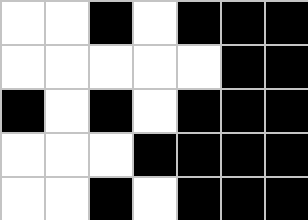[["white", "white", "black", "white", "black", "black", "black"], ["white", "white", "white", "white", "white", "black", "black"], ["black", "white", "black", "white", "black", "black", "black"], ["white", "white", "white", "black", "black", "black", "black"], ["white", "white", "black", "white", "black", "black", "black"]]